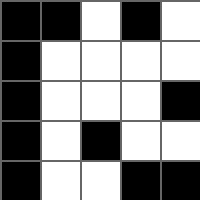[["black", "black", "white", "black", "white"], ["black", "white", "white", "white", "white"], ["black", "white", "white", "white", "black"], ["black", "white", "black", "white", "white"], ["black", "white", "white", "black", "black"]]